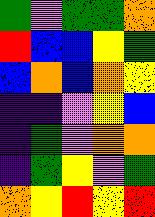[["green", "violet", "green", "green", "orange"], ["red", "blue", "blue", "yellow", "green"], ["blue", "orange", "blue", "orange", "yellow"], ["indigo", "indigo", "violet", "yellow", "blue"], ["indigo", "green", "violet", "orange", "orange"], ["indigo", "green", "yellow", "violet", "green"], ["orange", "yellow", "red", "yellow", "red"]]